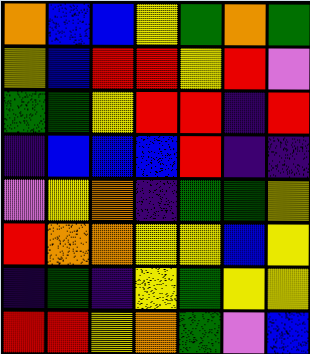[["orange", "blue", "blue", "yellow", "green", "orange", "green"], ["yellow", "blue", "red", "red", "yellow", "red", "violet"], ["green", "green", "yellow", "red", "red", "indigo", "red"], ["indigo", "blue", "blue", "blue", "red", "indigo", "indigo"], ["violet", "yellow", "orange", "indigo", "green", "green", "yellow"], ["red", "orange", "orange", "yellow", "yellow", "blue", "yellow"], ["indigo", "green", "indigo", "yellow", "green", "yellow", "yellow"], ["red", "red", "yellow", "orange", "green", "violet", "blue"]]